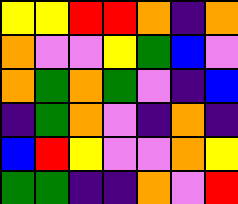[["yellow", "yellow", "red", "red", "orange", "indigo", "orange"], ["orange", "violet", "violet", "yellow", "green", "blue", "violet"], ["orange", "green", "orange", "green", "violet", "indigo", "blue"], ["indigo", "green", "orange", "violet", "indigo", "orange", "indigo"], ["blue", "red", "yellow", "violet", "violet", "orange", "yellow"], ["green", "green", "indigo", "indigo", "orange", "violet", "red"]]